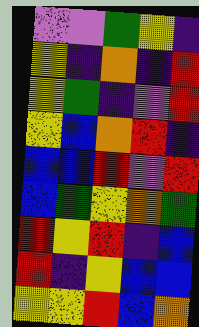[["violet", "violet", "green", "yellow", "indigo"], ["yellow", "indigo", "orange", "indigo", "red"], ["yellow", "green", "indigo", "violet", "red"], ["yellow", "blue", "orange", "red", "indigo"], ["blue", "blue", "red", "violet", "red"], ["blue", "green", "yellow", "orange", "green"], ["red", "yellow", "red", "indigo", "blue"], ["red", "indigo", "yellow", "blue", "blue"], ["yellow", "yellow", "red", "blue", "orange"]]